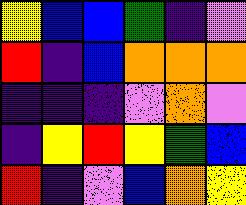[["yellow", "blue", "blue", "green", "indigo", "violet"], ["red", "indigo", "blue", "orange", "orange", "orange"], ["indigo", "indigo", "indigo", "violet", "orange", "violet"], ["indigo", "yellow", "red", "yellow", "green", "blue"], ["red", "indigo", "violet", "blue", "orange", "yellow"]]